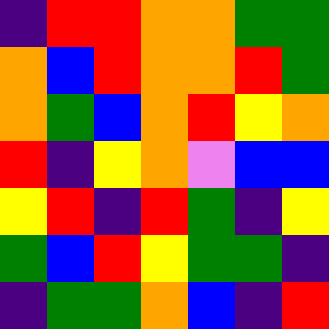[["indigo", "red", "red", "orange", "orange", "green", "green"], ["orange", "blue", "red", "orange", "orange", "red", "green"], ["orange", "green", "blue", "orange", "red", "yellow", "orange"], ["red", "indigo", "yellow", "orange", "violet", "blue", "blue"], ["yellow", "red", "indigo", "red", "green", "indigo", "yellow"], ["green", "blue", "red", "yellow", "green", "green", "indigo"], ["indigo", "green", "green", "orange", "blue", "indigo", "red"]]